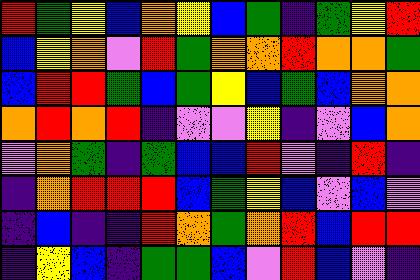[["red", "green", "yellow", "blue", "orange", "yellow", "blue", "green", "indigo", "green", "yellow", "red"], ["blue", "yellow", "orange", "violet", "red", "green", "orange", "orange", "red", "orange", "orange", "green"], ["blue", "red", "red", "green", "blue", "green", "yellow", "blue", "green", "blue", "orange", "orange"], ["orange", "red", "orange", "red", "indigo", "violet", "violet", "yellow", "indigo", "violet", "blue", "orange"], ["violet", "orange", "green", "indigo", "green", "blue", "blue", "red", "violet", "indigo", "red", "indigo"], ["indigo", "orange", "red", "red", "red", "blue", "green", "yellow", "blue", "violet", "blue", "violet"], ["indigo", "blue", "indigo", "indigo", "red", "orange", "green", "orange", "red", "blue", "red", "red"], ["indigo", "yellow", "blue", "indigo", "green", "green", "blue", "violet", "red", "blue", "violet", "indigo"]]